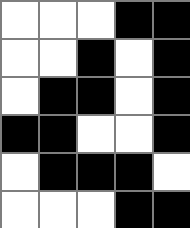[["white", "white", "white", "black", "black"], ["white", "white", "black", "white", "black"], ["white", "black", "black", "white", "black"], ["black", "black", "white", "white", "black"], ["white", "black", "black", "black", "white"], ["white", "white", "white", "black", "black"]]